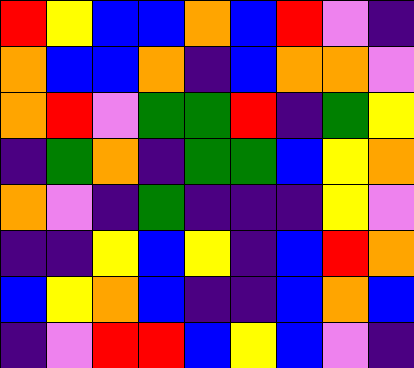[["red", "yellow", "blue", "blue", "orange", "blue", "red", "violet", "indigo"], ["orange", "blue", "blue", "orange", "indigo", "blue", "orange", "orange", "violet"], ["orange", "red", "violet", "green", "green", "red", "indigo", "green", "yellow"], ["indigo", "green", "orange", "indigo", "green", "green", "blue", "yellow", "orange"], ["orange", "violet", "indigo", "green", "indigo", "indigo", "indigo", "yellow", "violet"], ["indigo", "indigo", "yellow", "blue", "yellow", "indigo", "blue", "red", "orange"], ["blue", "yellow", "orange", "blue", "indigo", "indigo", "blue", "orange", "blue"], ["indigo", "violet", "red", "red", "blue", "yellow", "blue", "violet", "indigo"]]